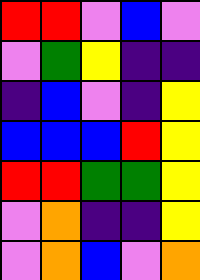[["red", "red", "violet", "blue", "violet"], ["violet", "green", "yellow", "indigo", "indigo"], ["indigo", "blue", "violet", "indigo", "yellow"], ["blue", "blue", "blue", "red", "yellow"], ["red", "red", "green", "green", "yellow"], ["violet", "orange", "indigo", "indigo", "yellow"], ["violet", "orange", "blue", "violet", "orange"]]